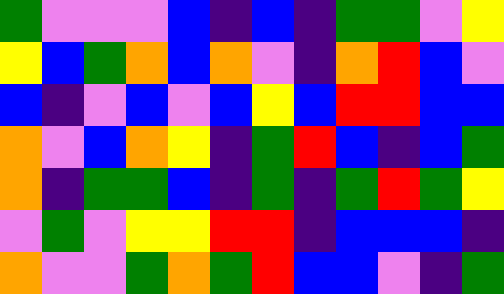[["green", "violet", "violet", "violet", "blue", "indigo", "blue", "indigo", "green", "green", "violet", "yellow"], ["yellow", "blue", "green", "orange", "blue", "orange", "violet", "indigo", "orange", "red", "blue", "violet"], ["blue", "indigo", "violet", "blue", "violet", "blue", "yellow", "blue", "red", "red", "blue", "blue"], ["orange", "violet", "blue", "orange", "yellow", "indigo", "green", "red", "blue", "indigo", "blue", "green"], ["orange", "indigo", "green", "green", "blue", "indigo", "green", "indigo", "green", "red", "green", "yellow"], ["violet", "green", "violet", "yellow", "yellow", "red", "red", "indigo", "blue", "blue", "blue", "indigo"], ["orange", "violet", "violet", "green", "orange", "green", "red", "blue", "blue", "violet", "indigo", "green"]]